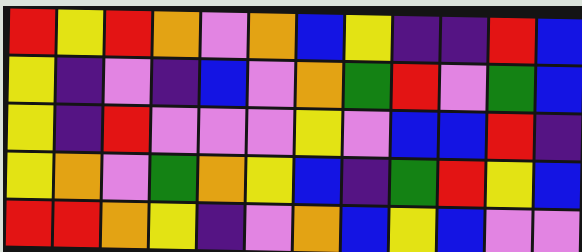[["red", "yellow", "red", "orange", "violet", "orange", "blue", "yellow", "indigo", "indigo", "red", "blue"], ["yellow", "indigo", "violet", "indigo", "blue", "violet", "orange", "green", "red", "violet", "green", "blue"], ["yellow", "indigo", "red", "violet", "violet", "violet", "yellow", "violet", "blue", "blue", "red", "indigo"], ["yellow", "orange", "violet", "green", "orange", "yellow", "blue", "indigo", "green", "red", "yellow", "blue"], ["red", "red", "orange", "yellow", "indigo", "violet", "orange", "blue", "yellow", "blue", "violet", "violet"]]